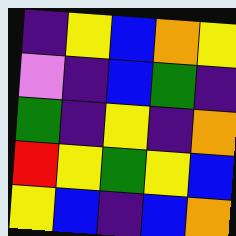[["indigo", "yellow", "blue", "orange", "yellow"], ["violet", "indigo", "blue", "green", "indigo"], ["green", "indigo", "yellow", "indigo", "orange"], ["red", "yellow", "green", "yellow", "blue"], ["yellow", "blue", "indigo", "blue", "orange"]]